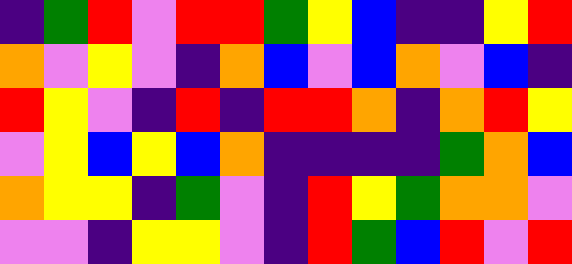[["indigo", "green", "red", "violet", "red", "red", "green", "yellow", "blue", "indigo", "indigo", "yellow", "red"], ["orange", "violet", "yellow", "violet", "indigo", "orange", "blue", "violet", "blue", "orange", "violet", "blue", "indigo"], ["red", "yellow", "violet", "indigo", "red", "indigo", "red", "red", "orange", "indigo", "orange", "red", "yellow"], ["violet", "yellow", "blue", "yellow", "blue", "orange", "indigo", "indigo", "indigo", "indigo", "green", "orange", "blue"], ["orange", "yellow", "yellow", "indigo", "green", "violet", "indigo", "red", "yellow", "green", "orange", "orange", "violet"], ["violet", "violet", "indigo", "yellow", "yellow", "violet", "indigo", "red", "green", "blue", "red", "violet", "red"]]